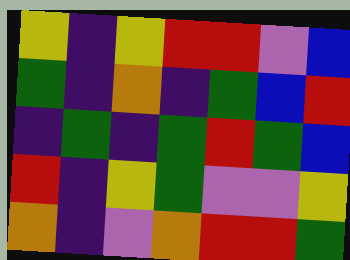[["yellow", "indigo", "yellow", "red", "red", "violet", "blue"], ["green", "indigo", "orange", "indigo", "green", "blue", "red"], ["indigo", "green", "indigo", "green", "red", "green", "blue"], ["red", "indigo", "yellow", "green", "violet", "violet", "yellow"], ["orange", "indigo", "violet", "orange", "red", "red", "green"]]